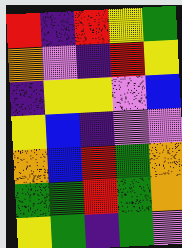[["red", "indigo", "red", "yellow", "green"], ["orange", "violet", "indigo", "red", "yellow"], ["indigo", "yellow", "yellow", "violet", "blue"], ["yellow", "blue", "indigo", "violet", "violet"], ["orange", "blue", "red", "green", "orange"], ["green", "green", "red", "green", "orange"], ["yellow", "green", "indigo", "green", "violet"]]